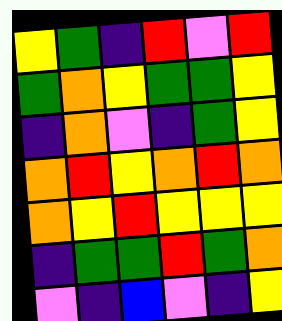[["yellow", "green", "indigo", "red", "violet", "red"], ["green", "orange", "yellow", "green", "green", "yellow"], ["indigo", "orange", "violet", "indigo", "green", "yellow"], ["orange", "red", "yellow", "orange", "red", "orange"], ["orange", "yellow", "red", "yellow", "yellow", "yellow"], ["indigo", "green", "green", "red", "green", "orange"], ["violet", "indigo", "blue", "violet", "indigo", "yellow"]]